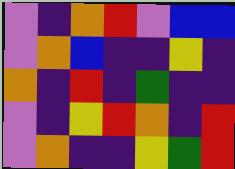[["violet", "indigo", "orange", "red", "violet", "blue", "blue"], ["violet", "orange", "blue", "indigo", "indigo", "yellow", "indigo"], ["orange", "indigo", "red", "indigo", "green", "indigo", "indigo"], ["violet", "indigo", "yellow", "red", "orange", "indigo", "red"], ["violet", "orange", "indigo", "indigo", "yellow", "green", "red"]]